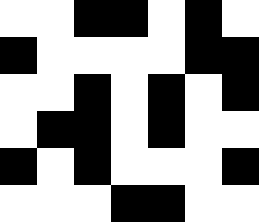[["white", "white", "black", "black", "white", "black", "white"], ["black", "white", "white", "white", "white", "black", "black"], ["white", "white", "black", "white", "black", "white", "black"], ["white", "black", "black", "white", "black", "white", "white"], ["black", "white", "black", "white", "white", "white", "black"], ["white", "white", "white", "black", "black", "white", "white"]]